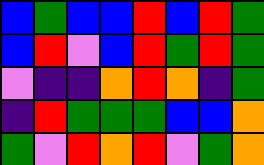[["blue", "green", "blue", "blue", "red", "blue", "red", "green"], ["blue", "red", "violet", "blue", "red", "green", "red", "green"], ["violet", "indigo", "indigo", "orange", "red", "orange", "indigo", "green"], ["indigo", "red", "green", "green", "green", "blue", "blue", "orange"], ["green", "violet", "red", "orange", "red", "violet", "green", "orange"]]